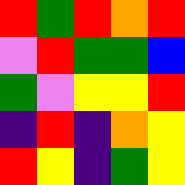[["red", "green", "red", "orange", "red"], ["violet", "red", "green", "green", "blue"], ["green", "violet", "yellow", "yellow", "red"], ["indigo", "red", "indigo", "orange", "yellow"], ["red", "yellow", "indigo", "green", "yellow"]]